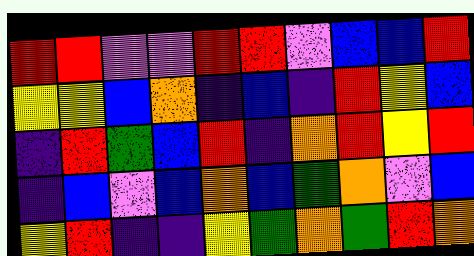[["red", "red", "violet", "violet", "red", "red", "violet", "blue", "blue", "red"], ["yellow", "yellow", "blue", "orange", "indigo", "blue", "indigo", "red", "yellow", "blue"], ["indigo", "red", "green", "blue", "red", "indigo", "orange", "red", "yellow", "red"], ["indigo", "blue", "violet", "blue", "orange", "blue", "green", "orange", "violet", "blue"], ["yellow", "red", "indigo", "indigo", "yellow", "green", "orange", "green", "red", "orange"]]